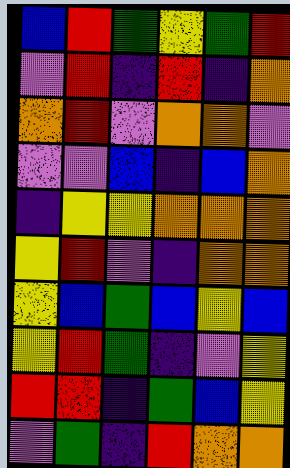[["blue", "red", "green", "yellow", "green", "red"], ["violet", "red", "indigo", "red", "indigo", "orange"], ["orange", "red", "violet", "orange", "orange", "violet"], ["violet", "violet", "blue", "indigo", "blue", "orange"], ["indigo", "yellow", "yellow", "orange", "orange", "orange"], ["yellow", "red", "violet", "indigo", "orange", "orange"], ["yellow", "blue", "green", "blue", "yellow", "blue"], ["yellow", "red", "green", "indigo", "violet", "yellow"], ["red", "red", "indigo", "green", "blue", "yellow"], ["violet", "green", "indigo", "red", "orange", "orange"]]